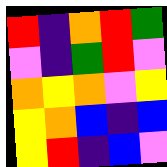[["red", "indigo", "orange", "red", "green"], ["violet", "indigo", "green", "red", "violet"], ["orange", "yellow", "orange", "violet", "yellow"], ["yellow", "orange", "blue", "indigo", "blue"], ["yellow", "red", "indigo", "blue", "violet"]]